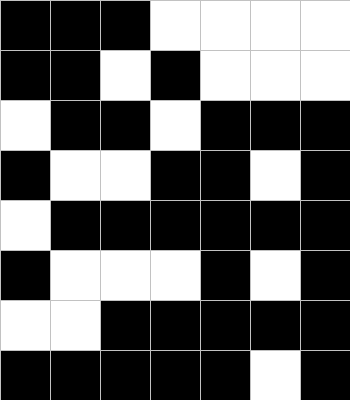[["black", "black", "black", "white", "white", "white", "white"], ["black", "black", "white", "black", "white", "white", "white"], ["white", "black", "black", "white", "black", "black", "black"], ["black", "white", "white", "black", "black", "white", "black"], ["white", "black", "black", "black", "black", "black", "black"], ["black", "white", "white", "white", "black", "white", "black"], ["white", "white", "black", "black", "black", "black", "black"], ["black", "black", "black", "black", "black", "white", "black"]]